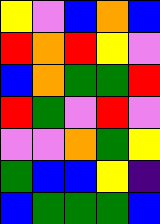[["yellow", "violet", "blue", "orange", "blue"], ["red", "orange", "red", "yellow", "violet"], ["blue", "orange", "green", "green", "red"], ["red", "green", "violet", "red", "violet"], ["violet", "violet", "orange", "green", "yellow"], ["green", "blue", "blue", "yellow", "indigo"], ["blue", "green", "green", "green", "blue"]]